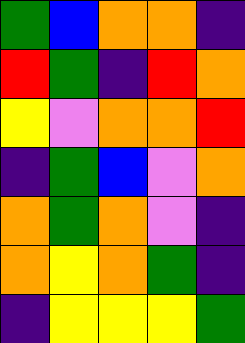[["green", "blue", "orange", "orange", "indigo"], ["red", "green", "indigo", "red", "orange"], ["yellow", "violet", "orange", "orange", "red"], ["indigo", "green", "blue", "violet", "orange"], ["orange", "green", "orange", "violet", "indigo"], ["orange", "yellow", "orange", "green", "indigo"], ["indigo", "yellow", "yellow", "yellow", "green"]]